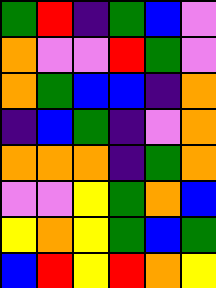[["green", "red", "indigo", "green", "blue", "violet"], ["orange", "violet", "violet", "red", "green", "violet"], ["orange", "green", "blue", "blue", "indigo", "orange"], ["indigo", "blue", "green", "indigo", "violet", "orange"], ["orange", "orange", "orange", "indigo", "green", "orange"], ["violet", "violet", "yellow", "green", "orange", "blue"], ["yellow", "orange", "yellow", "green", "blue", "green"], ["blue", "red", "yellow", "red", "orange", "yellow"]]